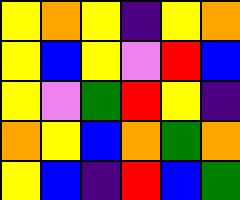[["yellow", "orange", "yellow", "indigo", "yellow", "orange"], ["yellow", "blue", "yellow", "violet", "red", "blue"], ["yellow", "violet", "green", "red", "yellow", "indigo"], ["orange", "yellow", "blue", "orange", "green", "orange"], ["yellow", "blue", "indigo", "red", "blue", "green"]]